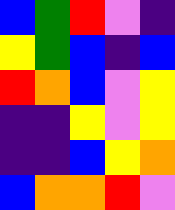[["blue", "green", "red", "violet", "indigo"], ["yellow", "green", "blue", "indigo", "blue"], ["red", "orange", "blue", "violet", "yellow"], ["indigo", "indigo", "yellow", "violet", "yellow"], ["indigo", "indigo", "blue", "yellow", "orange"], ["blue", "orange", "orange", "red", "violet"]]